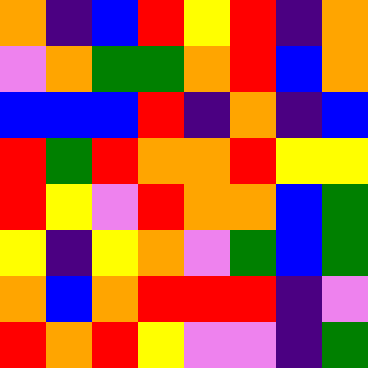[["orange", "indigo", "blue", "red", "yellow", "red", "indigo", "orange"], ["violet", "orange", "green", "green", "orange", "red", "blue", "orange"], ["blue", "blue", "blue", "red", "indigo", "orange", "indigo", "blue"], ["red", "green", "red", "orange", "orange", "red", "yellow", "yellow"], ["red", "yellow", "violet", "red", "orange", "orange", "blue", "green"], ["yellow", "indigo", "yellow", "orange", "violet", "green", "blue", "green"], ["orange", "blue", "orange", "red", "red", "red", "indigo", "violet"], ["red", "orange", "red", "yellow", "violet", "violet", "indigo", "green"]]